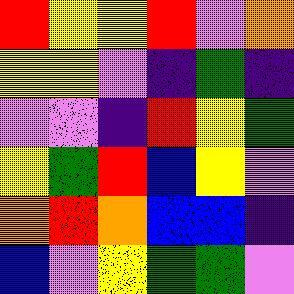[["red", "yellow", "yellow", "red", "violet", "orange"], ["yellow", "yellow", "violet", "indigo", "green", "indigo"], ["violet", "violet", "indigo", "red", "yellow", "green"], ["yellow", "green", "red", "blue", "yellow", "violet"], ["orange", "red", "orange", "blue", "blue", "indigo"], ["blue", "violet", "yellow", "green", "green", "violet"]]